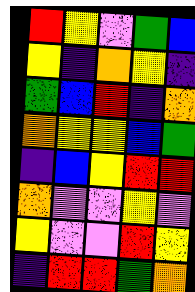[["red", "yellow", "violet", "green", "blue"], ["yellow", "indigo", "orange", "yellow", "indigo"], ["green", "blue", "red", "indigo", "orange"], ["orange", "yellow", "yellow", "blue", "green"], ["indigo", "blue", "yellow", "red", "red"], ["orange", "violet", "violet", "yellow", "violet"], ["yellow", "violet", "violet", "red", "yellow"], ["indigo", "red", "red", "green", "orange"]]